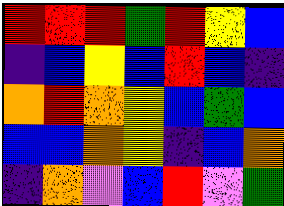[["red", "red", "red", "green", "red", "yellow", "blue"], ["indigo", "blue", "yellow", "blue", "red", "blue", "indigo"], ["orange", "red", "orange", "yellow", "blue", "green", "blue"], ["blue", "blue", "orange", "yellow", "indigo", "blue", "orange"], ["indigo", "orange", "violet", "blue", "red", "violet", "green"]]